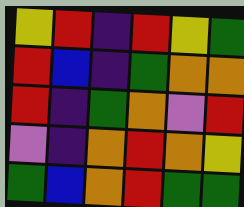[["yellow", "red", "indigo", "red", "yellow", "green"], ["red", "blue", "indigo", "green", "orange", "orange"], ["red", "indigo", "green", "orange", "violet", "red"], ["violet", "indigo", "orange", "red", "orange", "yellow"], ["green", "blue", "orange", "red", "green", "green"]]